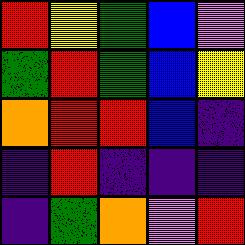[["red", "yellow", "green", "blue", "violet"], ["green", "red", "green", "blue", "yellow"], ["orange", "red", "red", "blue", "indigo"], ["indigo", "red", "indigo", "indigo", "indigo"], ["indigo", "green", "orange", "violet", "red"]]